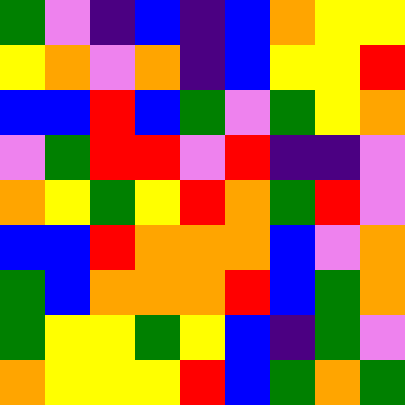[["green", "violet", "indigo", "blue", "indigo", "blue", "orange", "yellow", "yellow"], ["yellow", "orange", "violet", "orange", "indigo", "blue", "yellow", "yellow", "red"], ["blue", "blue", "red", "blue", "green", "violet", "green", "yellow", "orange"], ["violet", "green", "red", "red", "violet", "red", "indigo", "indigo", "violet"], ["orange", "yellow", "green", "yellow", "red", "orange", "green", "red", "violet"], ["blue", "blue", "red", "orange", "orange", "orange", "blue", "violet", "orange"], ["green", "blue", "orange", "orange", "orange", "red", "blue", "green", "orange"], ["green", "yellow", "yellow", "green", "yellow", "blue", "indigo", "green", "violet"], ["orange", "yellow", "yellow", "yellow", "red", "blue", "green", "orange", "green"]]